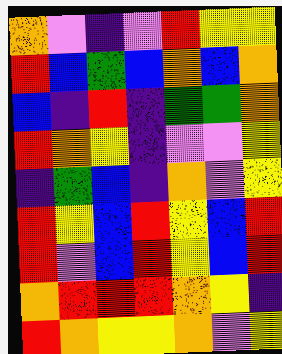[["orange", "violet", "indigo", "violet", "red", "yellow", "yellow"], ["red", "blue", "green", "blue", "orange", "blue", "orange"], ["blue", "indigo", "red", "indigo", "green", "green", "orange"], ["red", "orange", "yellow", "indigo", "violet", "violet", "yellow"], ["indigo", "green", "blue", "indigo", "orange", "violet", "yellow"], ["red", "yellow", "blue", "red", "yellow", "blue", "red"], ["red", "violet", "blue", "red", "yellow", "blue", "red"], ["orange", "red", "red", "red", "orange", "yellow", "indigo"], ["red", "orange", "yellow", "yellow", "orange", "violet", "yellow"]]